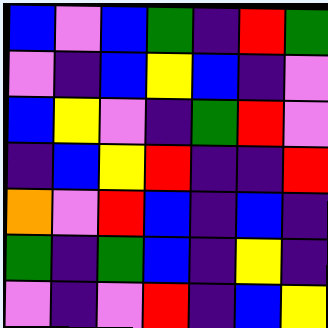[["blue", "violet", "blue", "green", "indigo", "red", "green"], ["violet", "indigo", "blue", "yellow", "blue", "indigo", "violet"], ["blue", "yellow", "violet", "indigo", "green", "red", "violet"], ["indigo", "blue", "yellow", "red", "indigo", "indigo", "red"], ["orange", "violet", "red", "blue", "indigo", "blue", "indigo"], ["green", "indigo", "green", "blue", "indigo", "yellow", "indigo"], ["violet", "indigo", "violet", "red", "indigo", "blue", "yellow"]]